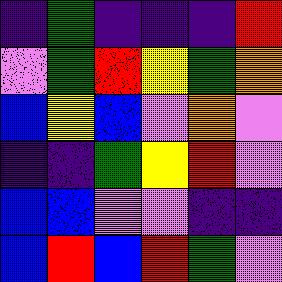[["indigo", "green", "indigo", "indigo", "indigo", "red"], ["violet", "green", "red", "yellow", "green", "orange"], ["blue", "yellow", "blue", "violet", "orange", "violet"], ["indigo", "indigo", "green", "yellow", "red", "violet"], ["blue", "blue", "violet", "violet", "indigo", "indigo"], ["blue", "red", "blue", "red", "green", "violet"]]